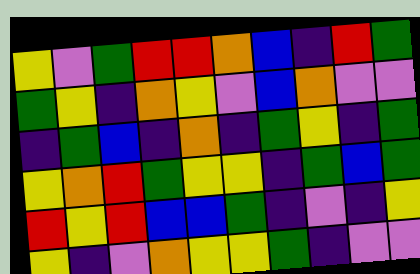[["yellow", "violet", "green", "red", "red", "orange", "blue", "indigo", "red", "green"], ["green", "yellow", "indigo", "orange", "yellow", "violet", "blue", "orange", "violet", "violet"], ["indigo", "green", "blue", "indigo", "orange", "indigo", "green", "yellow", "indigo", "green"], ["yellow", "orange", "red", "green", "yellow", "yellow", "indigo", "green", "blue", "green"], ["red", "yellow", "red", "blue", "blue", "green", "indigo", "violet", "indigo", "yellow"], ["yellow", "indigo", "violet", "orange", "yellow", "yellow", "green", "indigo", "violet", "violet"]]